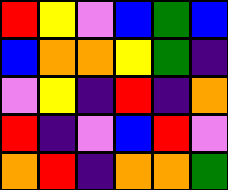[["red", "yellow", "violet", "blue", "green", "blue"], ["blue", "orange", "orange", "yellow", "green", "indigo"], ["violet", "yellow", "indigo", "red", "indigo", "orange"], ["red", "indigo", "violet", "blue", "red", "violet"], ["orange", "red", "indigo", "orange", "orange", "green"]]